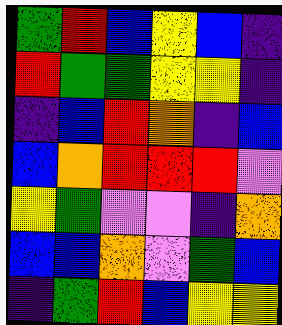[["green", "red", "blue", "yellow", "blue", "indigo"], ["red", "green", "green", "yellow", "yellow", "indigo"], ["indigo", "blue", "red", "orange", "indigo", "blue"], ["blue", "orange", "red", "red", "red", "violet"], ["yellow", "green", "violet", "violet", "indigo", "orange"], ["blue", "blue", "orange", "violet", "green", "blue"], ["indigo", "green", "red", "blue", "yellow", "yellow"]]